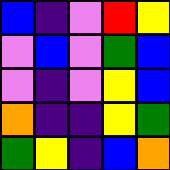[["blue", "indigo", "violet", "red", "yellow"], ["violet", "blue", "violet", "green", "blue"], ["violet", "indigo", "violet", "yellow", "blue"], ["orange", "indigo", "indigo", "yellow", "green"], ["green", "yellow", "indigo", "blue", "orange"]]